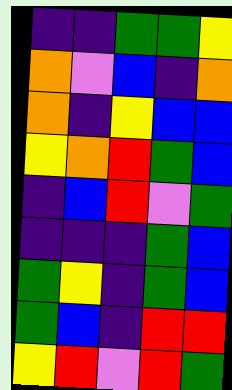[["indigo", "indigo", "green", "green", "yellow"], ["orange", "violet", "blue", "indigo", "orange"], ["orange", "indigo", "yellow", "blue", "blue"], ["yellow", "orange", "red", "green", "blue"], ["indigo", "blue", "red", "violet", "green"], ["indigo", "indigo", "indigo", "green", "blue"], ["green", "yellow", "indigo", "green", "blue"], ["green", "blue", "indigo", "red", "red"], ["yellow", "red", "violet", "red", "green"]]